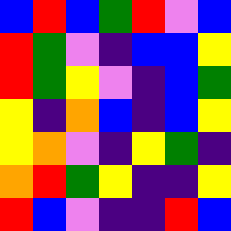[["blue", "red", "blue", "green", "red", "violet", "blue"], ["red", "green", "violet", "indigo", "blue", "blue", "yellow"], ["red", "green", "yellow", "violet", "indigo", "blue", "green"], ["yellow", "indigo", "orange", "blue", "indigo", "blue", "yellow"], ["yellow", "orange", "violet", "indigo", "yellow", "green", "indigo"], ["orange", "red", "green", "yellow", "indigo", "indigo", "yellow"], ["red", "blue", "violet", "indigo", "indigo", "red", "blue"]]